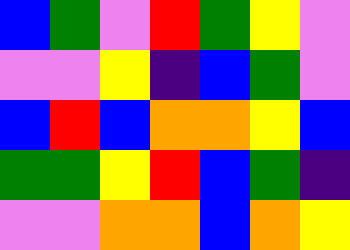[["blue", "green", "violet", "red", "green", "yellow", "violet"], ["violet", "violet", "yellow", "indigo", "blue", "green", "violet"], ["blue", "red", "blue", "orange", "orange", "yellow", "blue"], ["green", "green", "yellow", "red", "blue", "green", "indigo"], ["violet", "violet", "orange", "orange", "blue", "orange", "yellow"]]